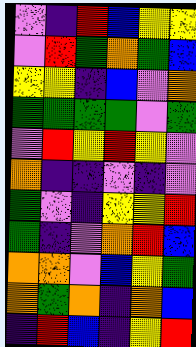[["violet", "indigo", "red", "blue", "yellow", "yellow"], ["violet", "red", "green", "orange", "green", "blue"], ["yellow", "yellow", "indigo", "blue", "violet", "orange"], ["green", "green", "green", "green", "violet", "green"], ["violet", "red", "yellow", "red", "yellow", "violet"], ["orange", "indigo", "indigo", "violet", "indigo", "violet"], ["green", "violet", "indigo", "yellow", "yellow", "red"], ["green", "indigo", "violet", "orange", "red", "blue"], ["orange", "orange", "violet", "blue", "yellow", "green"], ["orange", "green", "orange", "indigo", "orange", "blue"], ["indigo", "red", "blue", "indigo", "yellow", "red"]]